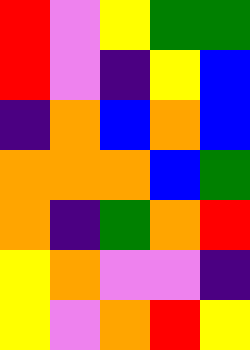[["red", "violet", "yellow", "green", "green"], ["red", "violet", "indigo", "yellow", "blue"], ["indigo", "orange", "blue", "orange", "blue"], ["orange", "orange", "orange", "blue", "green"], ["orange", "indigo", "green", "orange", "red"], ["yellow", "orange", "violet", "violet", "indigo"], ["yellow", "violet", "orange", "red", "yellow"]]